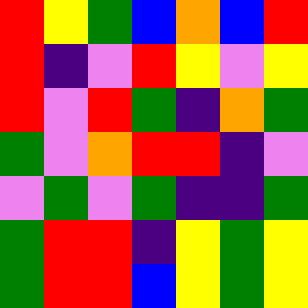[["red", "yellow", "green", "blue", "orange", "blue", "red"], ["red", "indigo", "violet", "red", "yellow", "violet", "yellow"], ["red", "violet", "red", "green", "indigo", "orange", "green"], ["green", "violet", "orange", "red", "red", "indigo", "violet"], ["violet", "green", "violet", "green", "indigo", "indigo", "green"], ["green", "red", "red", "indigo", "yellow", "green", "yellow"], ["green", "red", "red", "blue", "yellow", "green", "yellow"]]